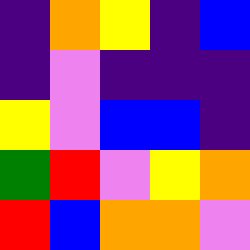[["indigo", "orange", "yellow", "indigo", "blue"], ["indigo", "violet", "indigo", "indigo", "indigo"], ["yellow", "violet", "blue", "blue", "indigo"], ["green", "red", "violet", "yellow", "orange"], ["red", "blue", "orange", "orange", "violet"]]